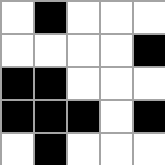[["white", "black", "white", "white", "white"], ["white", "white", "white", "white", "black"], ["black", "black", "white", "white", "white"], ["black", "black", "black", "white", "black"], ["white", "black", "white", "white", "white"]]